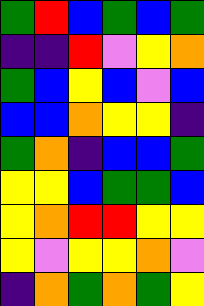[["green", "red", "blue", "green", "blue", "green"], ["indigo", "indigo", "red", "violet", "yellow", "orange"], ["green", "blue", "yellow", "blue", "violet", "blue"], ["blue", "blue", "orange", "yellow", "yellow", "indigo"], ["green", "orange", "indigo", "blue", "blue", "green"], ["yellow", "yellow", "blue", "green", "green", "blue"], ["yellow", "orange", "red", "red", "yellow", "yellow"], ["yellow", "violet", "yellow", "yellow", "orange", "violet"], ["indigo", "orange", "green", "orange", "green", "yellow"]]